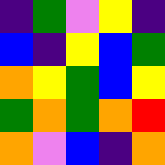[["indigo", "green", "violet", "yellow", "indigo"], ["blue", "indigo", "yellow", "blue", "green"], ["orange", "yellow", "green", "blue", "yellow"], ["green", "orange", "green", "orange", "red"], ["orange", "violet", "blue", "indigo", "orange"]]